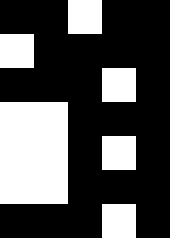[["black", "black", "white", "black", "black"], ["white", "black", "black", "black", "black"], ["black", "black", "black", "white", "black"], ["white", "white", "black", "black", "black"], ["white", "white", "black", "white", "black"], ["white", "white", "black", "black", "black"], ["black", "black", "black", "white", "black"]]